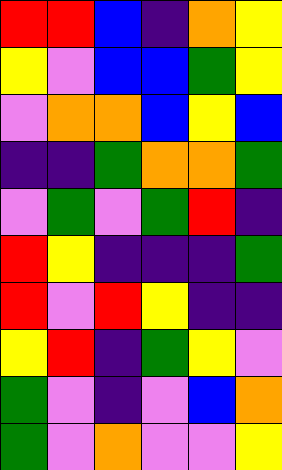[["red", "red", "blue", "indigo", "orange", "yellow"], ["yellow", "violet", "blue", "blue", "green", "yellow"], ["violet", "orange", "orange", "blue", "yellow", "blue"], ["indigo", "indigo", "green", "orange", "orange", "green"], ["violet", "green", "violet", "green", "red", "indigo"], ["red", "yellow", "indigo", "indigo", "indigo", "green"], ["red", "violet", "red", "yellow", "indigo", "indigo"], ["yellow", "red", "indigo", "green", "yellow", "violet"], ["green", "violet", "indigo", "violet", "blue", "orange"], ["green", "violet", "orange", "violet", "violet", "yellow"]]